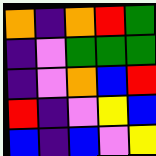[["orange", "indigo", "orange", "red", "green"], ["indigo", "violet", "green", "green", "green"], ["indigo", "violet", "orange", "blue", "red"], ["red", "indigo", "violet", "yellow", "blue"], ["blue", "indigo", "blue", "violet", "yellow"]]